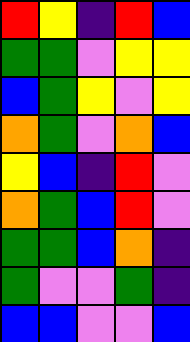[["red", "yellow", "indigo", "red", "blue"], ["green", "green", "violet", "yellow", "yellow"], ["blue", "green", "yellow", "violet", "yellow"], ["orange", "green", "violet", "orange", "blue"], ["yellow", "blue", "indigo", "red", "violet"], ["orange", "green", "blue", "red", "violet"], ["green", "green", "blue", "orange", "indigo"], ["green", "violet", "violet", "green", "indigo"], ["blue", "blue", "violet", "violet", "blue"]]